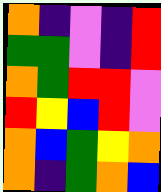[["orange", "indigo", "violet", "indigo", "red"], ["green", "green", "violet", "indigo", "red"], ["orange", "green", "red", "red", "violet"], ["red", "yellow", "blue", "red", "violet"], ["orange", "blue", "green", "yellow", "orange"], ["orange", "indigo", "green", "orange", "blue"]]